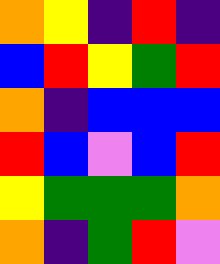[["orange", "yellow", "indigo", "red", "indigo"], ["blue", "red", "yellow", "green", "red"], ["orange", "indigo", "blue", "blue", "blue"], ["red", "blue", "violet", "blue", "red"], ["yellow", "green", "green", "green", "orange"], ["orange", "indigo", "green", "red", "violet"]]